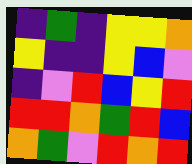[["indigo", "green", "indigo", "yellow", "yellow", "orange"], ["yellow", "indigo", "indigo", "yellow", "blue", "violet"], ["indigo", "violet", "red", "blue", "yellow", "red"], ["red", "red", "orange", "green", "red", "blue"], ["orange", "green", "violet", "red", "orange", "red"]]